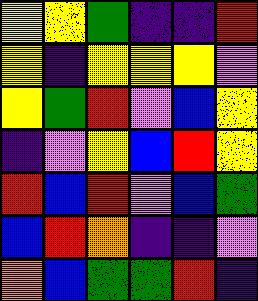[["yellow", "yellow", "green", "indigo", "indigo", "red"], ["yellow", "indigo", "yellow", "yellow", "yellow", "violet"], ["yellow", "green", "red", "violet", "blue", "yellow"], ["indigo", "violet", "yellow", "blue", "red", "yellow"], ["red", "blue", "red", "violet", "blue", "green"], ["blue", "red", "orange", "indigo", "indigo", "violet"], ["orange", "blue", "green", "green", "red", "indigo"]]